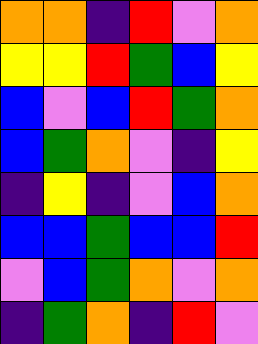[["orange", "orange", "indigo", "red", "violet", "orange"], ["yellow", "yellow", "red", "green", "blue", "yellow"], ["blue", "violet", "blue", "red", "green", "orange"], ["blue", "green", "orange", "violet", "indigo", "yellow"], ["indigo", "yellow", "indigo", "violet", "blue", "orange"], ["blue", "blue", "green", "blue", "blue", "red"], ["violet", "blue", "green", "orange", "violet", "orange"], ["indigo", "green", "orange", "indigo", "red", "violet"]]